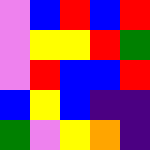[["violet", "blue", "red", "blue", "red"], ["violet", "yellow", "yellow", "red", "green"], ["violet", "red", "blue", "blue", "red"], ["blue", "yellow", "blue", "indigo", "indigo"], ["green", "violet", "yellow", "orange", "indigo"]]